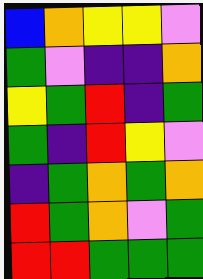[["blue", "orange", "yellow", "yellow", "violet"], ["green", "violet", "indigo", "indigo", "orange"], ["yellow", "green", "red", "indigo", "green"], ["green", "indigo", "red", "yellow", "violet"], ["indigo", "green", "orange", "green", "orange"], ["red", "green", "orange", "violet", "green"], ["red", "red", "green", "green", "green"]]